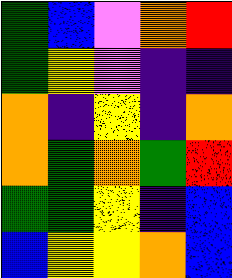[["green", "blue", "violet", "orange", "red"], ["green", "yellow", "violet", "indigo", "indigo"], ["orange", "indigo", "yellow", "indigo", "orange"], ["orange", "green", "orange", "green", "red"], ["green", "green", "yellow", "indigo", "blue"], ["blue", "yellow", "yellow", "orange", "blue"]]